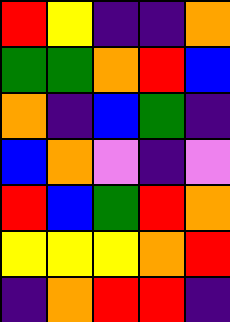[["red", "yellow", "indigo", "indigo", "orange"], ["green", "green", "orange", "red", "blue"], ["orange", "indigo", "blue", "green", "indigo"], ["blue", "orange", "violet", "indigo", "violet"], ["red", "blue", "green", "red", "orange"], ["yellow", "yellow", "yellow", "orange", "red"], ["indigo", "orange", "red", "red", "indigo"]]